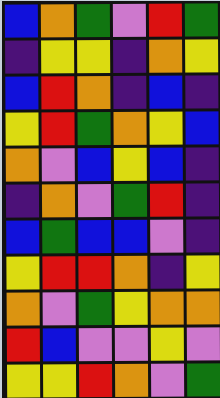[["blue", "orange", "green", "violet", "red", "green"], ["indigo", "yellow", "yellow", "indigo", "orange", "yellow"], ["blue", "red", "orange", "indigo", "blue", "indigo"], ["yellow", "red", "green", "orange", "yellow", "blue"], ["orange", "violet", "blue", "yellow", "blue", "indigo"], ["indigo", "orange", "violet", "green", "red", "indigo"], ["blue", "green", "blue", "blue", "violet", "indigo"], ["yellow", "red", "red", "orange", "indigo", "yellow"], ["orange", "violet", "green", "yellow", "orange", "orange"], ["red", "blue", "violet", "violet", "yellow", "violet"], ["yellow", "yellow", "red", "orange", "violet", "green"]]